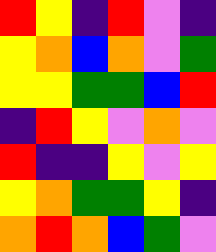[["red", "yellow", "indigo", "red", "violet", "indigo"], ["yellow", "orange", "blue", "orange", "violet", "green"], ["yellow", "yellow", "green", "green", "blue", "red"], ["indigo", "red", "yellow", "violet", "orange", "violet"], ["red", "indigo", "indigo", "yellow", "violet", "yellow"], ["yellow", "orange", "green", "green", "yellow", "indigo"], ["orange", "red", "orange", "blue", "green", "violet"]]